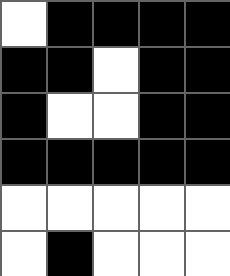[["white", "black", "black", "black", "black"], ["black", "black", "white", "black", "black"], ["black", "white", "white", "black", "black"], ["black", "black", "black", "black", "black"], ["white", "white", "white", "white", "white"], ["white", "black", "white", "white", "white"]]